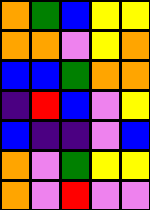[["orange", "green", "blue", "yellow", "yellow"], ["orange", "orange", "violet", "yellow", "orange"], ["blue", "blue", "green", "orange", "orange"], ["indigo", "red", "blue", "violet", "yellow"], ["blue", "indigo", "indigo", "violet", "blue"], ["orange", "violet", "green", "yellow", "yellow"], ["orange", "violet", "red", "violet", "violet"]]